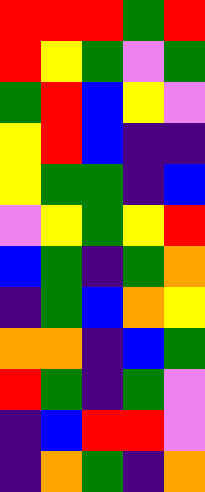[["red", "red", "red", "green", "red"], ["red", "yellow", "green", "violet", "green"], ["green", "red", "blue", "yellow", "violet"], ["yellow", "red", "blue", "indigo", "indigo"], ["yellow", "green", "green", "indigo", "blue"], ["violet", "yellow", "green", "yellow", "red"], ["blue", "green", "indigo", "green", "orange"], ["indigo", "green", "blue", "orange", "yellow"], ["orange", "orange", "indigo", "blue", "green"], ["red", "green", "indigo", "green", "violet"], ["indigo", "blue", "red", "red", "violet"], ["indigo", "orange", "green", "indigo", "orange"]]